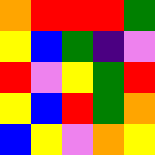[["orange", "red", "red", "red", "green"], ["yellow", "blue", "green", "indigo", "violet"], ["red", "violet", "yellow", "green", "red"], ["yellow", "blue", "red", "green", "orange"], ["blue", "yellow", "violet", "orange", "yellow"]]